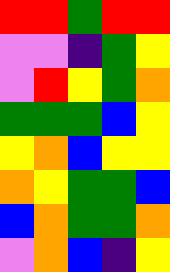[["red", "red", "green", "red", "red"], ["violet", "violet", "indigo", "green", "yellow"], ["violet", "red", "yellow", "green", "orange"], ["green", "green", "green", "blue", "yellow"], ["yellow", "orange", "blue", "yellow", "yellow"], ["orange", "yellow", "green", "green", "blue"], ["blue", "orange", "green", "green", "orange"], ["violet", "orange", "blue", "indigo", "yellow"]]